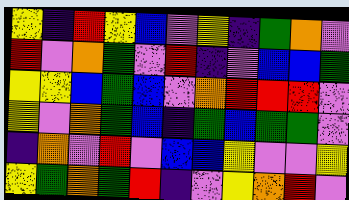[["yellow", "indigo", "red", "yellow", "blue", "violet", "yellow", "indigo", "green", "orange", "violet"], ["red", "violet", "orange", "green", "violet", "red", "indigo", "violet", "blue", "blue", "green"], ["yellow", "yellow", "blue", "green", "blue", "violet", "orange", "red", "red", "red", "violet"], ["yellow", "violet", "orange", "green", "blue", "indigo", "green", "blue", "green", "green", "violet"], ["indigo", "orange", "violet", "red", "violet", "blue", "blue", "yellow", "violet", "violet", "yellow"], ["yellow", "green", "orange", "green", "red", "indigo", "violet", "yellow", "orange", "red", "violet"]]